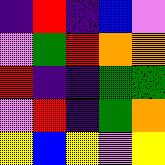[["indigo", "red", "indigo", "blue", "violet"], ["violet", "green", "red", "orange", "orange"], ["red", "indigo", "indigo", "green", "green"], ["violet", "red", "indigo", "green", "orange"], ["yellow", "blue", "yellow", "violet", "yellow"]]